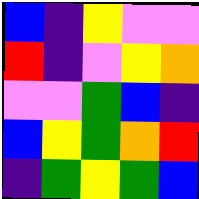[["blue", "indigo", "yellow", "violet", "violet"], ["red", "indigo", "violet", "yellow", "orange"], ["violet", "violet", "green", "blue", "indigo"], ["blue", "yellow", "green", "orange", "red"], ["indigo", "green", "yellow", "green", "blue"]]